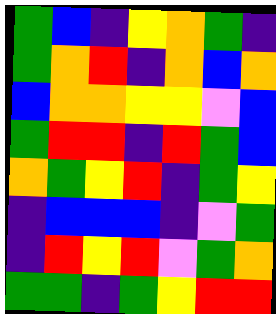[["green", "blue", "indigo", "yellow", "orange", "green", "indigo"], ["green", "orange", "red", "indigo", "orange", "blue", "orange"], ["blue", "orange", "orange", "yellow", "yellow", "violet", "blue"], ["green", "red", "red", "indigo", "red", "green", "blue"], ["orange", "green", "yellow", "red", "indigo", "green", "yellow"], ["indigo", "blue", "blue", "blue", "indigo", "violet", "green"], ["indigo", "red", "yellow", "red", "violet", "green", "orange"], ["green", "green", "indigo", "green", "yellow", "red", "red"]]